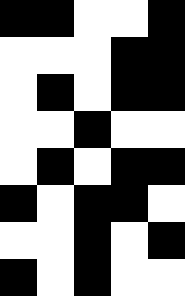[["black", "black", "white", "white", "black"], ["white", "white", "white", "black", "black"], ["white", "black", "white", "black", "black"], ["white", "white", "black", "white", "white"], ["white", "black", "white", "black", "black"], ["black", "white", "black", "black", "white"], ["white", "white", "black", "white", "black"], ["black", "white", "black", "white", "white"]]